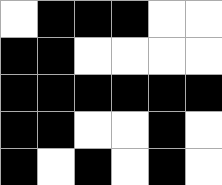[["white", "black", "black", "black", "white", "white"], ["black", "black", "white", "white", "white", "white"], ["black", "black", "black", "black", "black", "black"], ["black", "black", "white", "white", "black", "white"], ["black", "white", "black", "white", "black", "white"]]